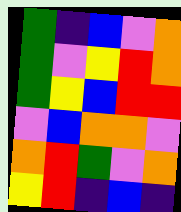[["green", "indigo", "blue", "violet", "orange"], ["green", "violet", "yellow", "red", "orange"], ["green", "yellow", "blue", "red", "red"], ["violet", "blue", "orange", "orange", "violet"], ["orange", "red", "green", "violet", "orange"], ["yellow", "red", "indigo", "blue", "indigo"]]